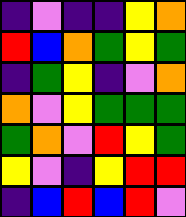[["indigo", "violet", "indigo", "indigo", "yellow", "orange"], ["red", "blue", "orange", "green", "yellow", "green"], ["indigo", "green", "yellow", "indigo", "violet", "orange"], ["orange", "violet", "yellow", "green", "green", "green"], ["green", "orange", "violet", "red", "yellow", "green"], ["yellow", "violet", "indigo", "yellow", "red", "red"], ["indigo", "blue", "red", "blue", "red", "violet"]]